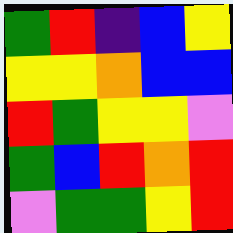[["green", "red", "indigo", "blue", "yellow"], ["yellow", "yellow", "orange", "blue", "blue"], ["red", "green", "yellow", "yellow", "violet"], ["green", "blue", "red", "orange", "red"], ["violet", "green", "green", "yellow", "red"]]